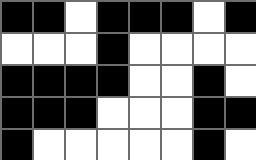[["black", "black", "white", "black", "black", "black", "white", "black"], ["white", "white", "white", "black", "white", "white", "white", "white"], ["black", "black", "black", "black", "white", "white", "black", "white"], ["black", "black", "black", "white", "white", "white", "black", "black"], ["black", "white", "white", "white", "white", "white", "black", "white"]]